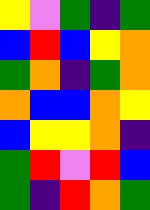[["yellow", "violet", "green", "indigo", "green"], ["blue", "red", "blue", "yellow", "orange"], ["green", "orange", "indigo", "green", "orange"], ["orange", "blue", "blue", "orange", "yellow"], ["blue", "yellow", "yellow", "orange", "indigo"], ["green", "red", "violet", "red", "blue"], ["green", "indigo", "red", "orange", "green"]]